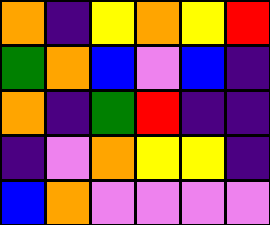[["orange", "indigo", "yellow", "orange", "yellow", "red"], ["green", "orange", "blue", "violet", "blue", "indigo"], ["orange", "indigo", "green", "red", "indigo", "indigo"], ["indigo", "violet", "orange", "yellow", "yellow", "indigo"], ["blue", "orange", "violet", "violet", "violet", "violet"]]